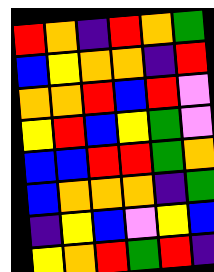[["red", "orange", "indigo", "red", "orange", "green"], ["blue", "yellow", "orange", "orange", "indigo", "red"], ["orange", "orange", "red", "blue", "red", "violet"], ["yellow", "red", "blue", "yellow", "green", "violet"], ["blue", "blue", "red", "red", "green", "orange"], ["blue", "orange", "orange", "orange", "indigo", "green"], ["indigo", "yellow", "blue", "violet", "yellow", "blue"], ["yellow", "orange", "red", "green", "red", "indigo"]]